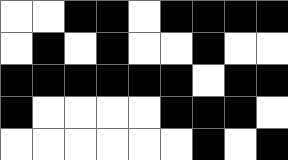[["white", "white", "black", "black", "white", "black", "black", "black", "black"], ["white", "black", "white", "black", "white", "white", "black", "white", "white"], ["black", "black", "black", "black", "black", "black", "white", "black", "black"], ["black", "white", "white", "white", "white", "black", "black", "black", "white"], ["white", "white", "white", "white", "white", "white", "black", "white", "black"]]